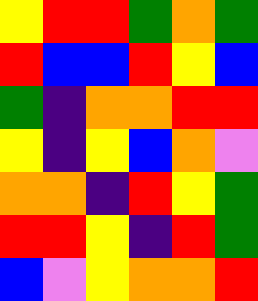[["yellow", "red", "red", "green", "orange", "green"], ["red", "blue", "blue", "red", "yellow", "blue"], ["green", "indigo", "orange", "orange", "red", "red"], ["yellow", "indigo", "yellow", "blue", "orange", "violet"], ["orange", "orange", "indigo", "red", "yellow", "green"], ["red", "red", "yellow", "indigo", "red", "green"], ["blue", "violet", "yellow", "orange", "orange", "red"]]